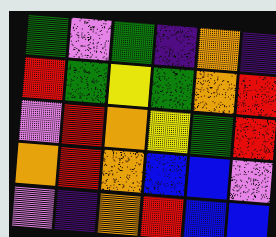[["green", "violet", "green", "indigo", "orange", "indigo"], ["red", "green", "yellow", "green", "orange", "red"], ["violet", "red", "orange", "yellow", "green", "red"], ["orange", "red", "orange", "blue", "blue", "violet"], ["violet", "indigo", "orange", "red", "blue", "blue"]]